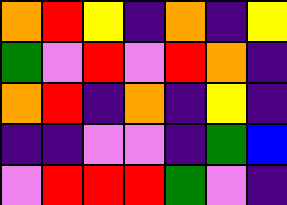[["orange", "red", "yellow", "indigo", "orange", "indigo", "yellow"], ["green", "violet", "red", "violet", "red", "orange", "indigo"], ["orange", "red", "indigo", "orange", "indigo", "yellow", "indigo"], ["indigo", "indigo", "violet", "violet", "indigo", "green", "blue"], ["violet", "red", "red", "red", "green", "violet", "indigo"]]